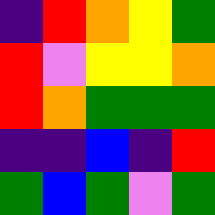[["indigo", "red", "orange", "yellow", "green"], ["red", "violet", "yellow", "yellow", "orange"], ["red", "orange", "green", "green", "green"], ["indigo", "indigo", "blue", "indigo", "red"], ["green", "blue", "green", "violet", "green"]]